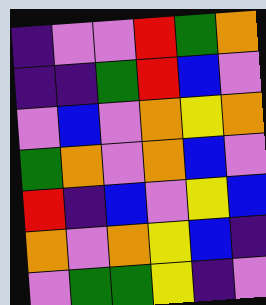[["indigo", "violet", "violet", "red", "green", "orange"], ["indigo", "indigo", "green", "red", "blue", "violet"], ["violet", "blue", "violet", "orange", "yellow", "orange"], ["green", "orange", "violet", "orange", "blue", "violet"], ["red", "indigo", "blue", "violet", "yellow", "blue"], ["orange", "violet", "orange", "yellow", "blue", "indigo"], ["violet", "green", "green", "yellow", "indigo", "violet"]]